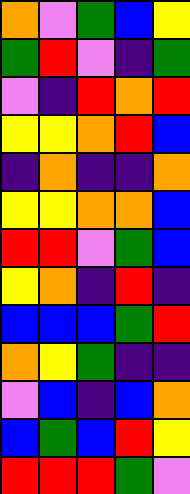[["orange", "violet", "green", "blue", "yellow"], ["green", "red", "violet", "indigo", "green"], ["violet", "indigo", "red", "orange", "red"], ["yellow", "yellow", "orange", "red", "blue"], ["indigo", "orange", "indigo", "indigo", "orange"], ["yellow", "yellow", "orange", "orange", "blue"], ["red", "red", "violet", "green", "blue"], ["yellow", "orange", "indigo", "red", "indigo"], ["blue", "blue", "blue", "green", "red"], ["orange", "yellow", "green", "indigo", "indigo"], ["violet", "blue", "indigo", "blue", "orange"], ["blue", "green", "blue", "red", "yellow"], ["red", "red", "red", "green", "violet"]]